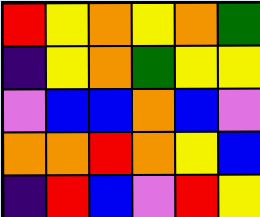[["red", "yellow", "orange", "yellow", "orange", "green"], ["indigo", "yellow", "orange", "green", "yellow", "yellow"], ["violet", "blue", "blue", "orange", "blue", "violet"], ["orange", "orange", "red", "orange", "yellow", "blue"], ["indigo", "red", "blue", "violet", "red", "yellow"]]